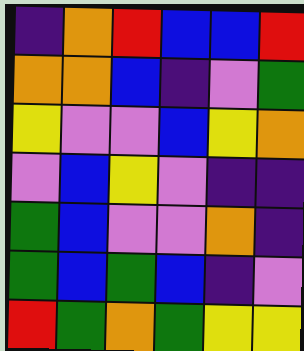[["indigo", "orange", "red", "blue", "blue", "red"], ["orange", "orange", "blue", "indigo", "violet", "green"], ["yellow", "violet", "violet", "blue", "yellow", "orange"], ["violet", "blue", "yellow", "violet", "indigo", "indigo"], ["green", "blue", "violet", "violet", "orange", "indigo"], ["green", "blue", "green", "blue", "indigo", "violet"], ["red", "green", "orange", "green", "yellow", "yellow"]]